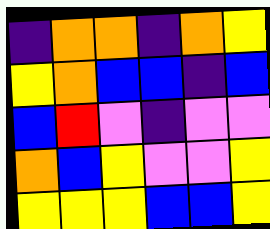[["indigo", "orange", "orange", "indigo", "orange", "yellow"], ["yellow", "orange", "blue", "blue", "indigo", "blue"], ["blue", "red", "violet", "indigo", "violet", "violet"], ["orange", "blue", "yellow", "violet", "violet", "yellow"], ["yellow", "yellow", "yellow", "blue", "blue", "yellow"]]